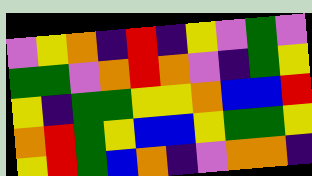[["violet", "yellow", "orange", "indigo", "red", "indigo", "yellow", "violet", "green", "violet"], ["green", "green", "violet", "orange", "red", "orange", "violet", "indigo", "green", "yellow"], ["yellow", "indigo", "green", "green", "yellow", "yellow", "orange", "blue", "blue", "red"], ["orange", "red", "green", "yellow", "blue", "blue", "yellow", "green", "green", "yellow"], ["yellow", "red", "green", "blue", "orange", "indigo", "violet", "orange", "orange", "indigo"]]